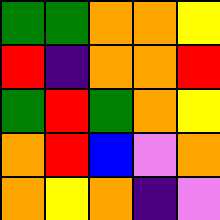[["green", "green", "orange", "orange", "yellow"], ["red", "indigo", "orange", "orange", "red"], ["green", "red", "green", "orange", "yellow"], ["orange", "red", "blue", "violet", "orange"], ["orange", "yellow", "orange", "indigo", "violet"]]